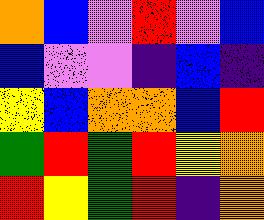[["orange", "blue", "violet", "red", "violet", "blue"], ["blue", "violet", "violet", "indigo", "blue", "indigo"], ["yellow", "blue", "orange", "orange", "blue", "red"], ["green", "red", "green", "red", "yellow", "orange"], ["red", "yellow", "green", "red", "indigo", "orange"]]